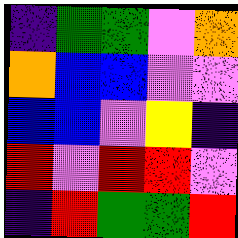[["indigo", "green", "green", "violet", "orange"], ["orange", "blue", "blue", "violet", "violet"], ["blue", "blue", "violet", "yellow", "indigo"], ["red", "violet", "red", "red", "violet"], ["indigo", "red", "green", "green", "red"]]